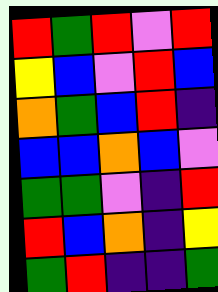[["red", "green", "red", "violet", "red"], ["yellow", "blue", "violet", "red", "blue"], ["orange", "green", "blue", "red", "indigo"], ["blue", "blue", "orange", "blue", "violet"], ["green", "green", "violet", "indigo", "red"], ["red", "blue", "orange", "indigo", "yellow"], ["green", "red", "indigo", "indigo", "green"]]